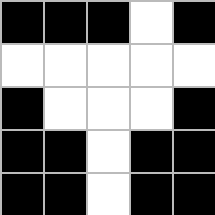[["black", "black", "black", "white", "black"], ["white", "white", "white", "white", "white"], ["black", "white", "white", "white", "black"], ["black", "black", "white", "black", "black"], ["black", "black", "white", "black", "black"]]